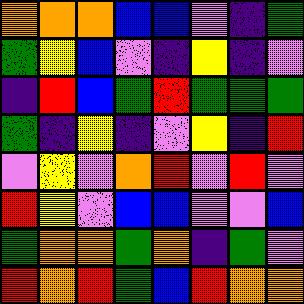[["orange", "orange", "orange", "blue", "blue", "violet", "indigo", "green"], ["green", "yellow", "blue", "violet", "indigo", "yellow", "indigo", "violet"], ["indigo", "red", "blue", "green", "red", "green", "green", "green"], ["green", "indigo", "yellow", "indigo", "violet", "yellow", "indigo", "red"], ["violet", "yellow", "violet", "orange", "red", "violet", "red", "violet"], ["red", "yellow", "violet", "blue", "blue", "violet", "violet", "blue"], ["green", "orange", "orange", "green", "orange", "indigo", "green", "violet"], ["red", "orange", "red", "green", "blue", "red", "orange", "orange"]]